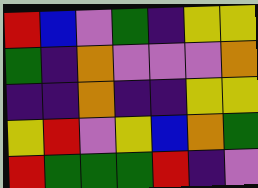[["red", "blue", "violet", "green", "indigo", "yellow", "yellow"], ["green", "indigo", "orange", "violet", "violet", "violet", "orange"], ["indigo", "indigo", "orange", "indigo", "indigo", "yellow", "yellow"], ["yellow", "red", "violet", "yellow", "blue", "orange", "green"], ["red", "green", "green", "green", "red", "indigo", "violet"]]